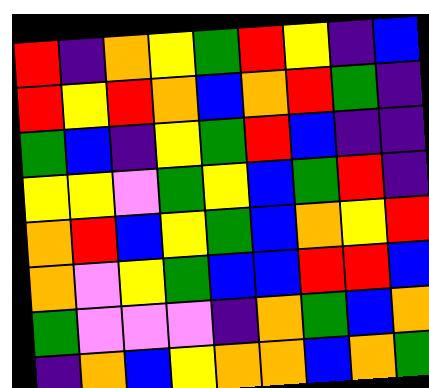[["red", "indigo", "orange", "yellow", "green", "red", "yellow", "indigo", "blue"], ["red", "yellow", "red", "orange", "blue", "orange", "red", "green", "indigo"], ["green", "blue", "indigo", "yellow", "green", "red", "blue", "indigo", "indigo"], ["yellow", "yellow", "violet", "green", "yellow", "blue", "green", "red", "indigo"], ["orange", "red", "blue", "yellow", "green", "blue", "orange", "yellow", "red"], ["orange", "violet", "yellow", "green", "blue", "blue", "red", "red", "blue"], ["green", "violet", "violet", "violet", "indigo", "orange", "green", "blue", "orange"], ["indigo", "orange", "blue", "yellow", "orange", "orange", "blue", "orange", "green"]]